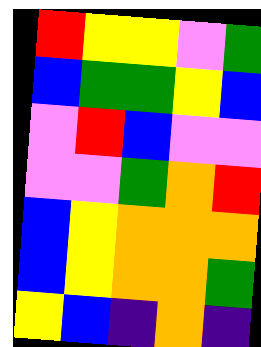[["red", "yellow", "yellow", "violet", "green"], ["blue", "green", "green", "yellow", "blue"], ["violet", "red", "blue", "violet", "violet"], ["violet", "violet", "green", "orange", "red"], ["blue", "yellow", "orange", "orange", "orange"], ["blue", "yellow", "orange", "orange", "green"], ["yellow", "blue", "indigo", "orange", "indigo"]]